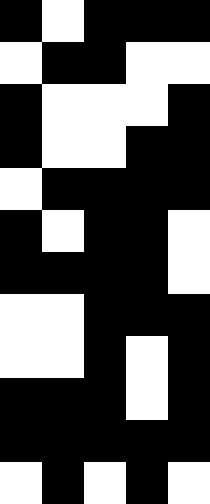[["black", "white", "black", "black", "black"], ["white", "black", "black", "white", "white"], ["black", "white", "white", "white", "black"], ["black", "white", "white", "black", "black"], ["white", "black", "black", "black", "black"], ["black", "white", "black", "black", "white"], ["black", "black", "black", "black", "white"], ["white", "white", "black", "black", "black"], ["white", "white", "black", "white", "black"], ["black", "black", "black", "white", "black"], ["black", "black", "black", "black", "black"], ["white", "black", "white", "black", "white"]]